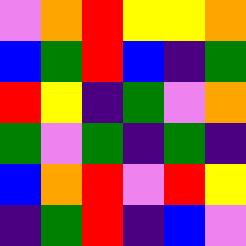[["violet", "orange", "red", "yellow", "yellow", "orange"], ["blue", "green", "red", "blue", "indigo", "green"], ["red", "yellow", "indigo", "green", "violet", "orange"], ["green", "violet", "green", "indigo", "green", "indigo"], ["blue", "orange", "red", "violet", "red", "yellow"], ["indigo", "green", "red", "indigo", "blue", "violet"]]